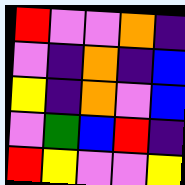[["red", "violet", "violet", "orange", "indigo"], ["violet", "indigo", "orange", "indigo", "blue"], ["yellow", "indigo", "orange", "violet", "blue"], ["violet", "green", "blue", "red", "indigo"], ["red", "yellow", "violet", "violet", "yellow"]]